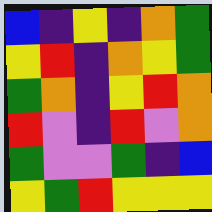[["blue", "indigo", "yellow", "indigo", "orange", "green"], ["yellow", "red", "indigo", "orange", "yellow", "green"], ["green", "orange", "indigo", "yellow", "red", "orange"], ["red", "violet", "indigo", "red", "violet", "orange"], ["green", "violet", "violet", "green", "indigo", "blue"], ["yellow", "green", "red", "yellow", "yellow", "yellow"]]